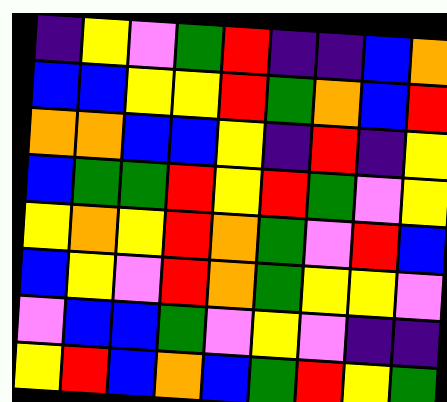[["indigo", "yellow", "violet", "green", "red", "indigo", "indigo", "blue", "orange"], ["blue", "blue", "yellow", "yellow", "red", "green", "orange", "blue", "red"], ["orange", "orange", "blue", "blue", "yellow", "indigo", "red", "indigo", "yellow"], ["blue", "green", "green", "red", "yellow", "red", "green", "violet", "yellow"], ["yellow", "orange", "yellow", "red", "orange", "green", "violet", "red", "blue"], ["blue", "yellow", "violet", "red", "orange", "green", "yellow", "yellow", "violet"], ["violet", "blue", "blue", "green", "violet", "yellow", "violet", "indigo", "indigo"], ["yellow", "red", "blue", "orange", "blue", "green", "red", "yellow", "green"]]